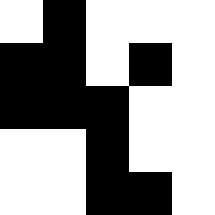[["white", "black", "white", "white", "white"], ["black", "black", "white", "black", "white"], ["black", "black", "black", "white", "white"], ["white", "white", "black", "white", "white"], ["white", "white", "black", "black", "white"]]